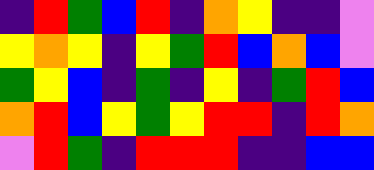[["indigo", "red", "green", "blue", "red", "indigo", "orange", "yellow", "indigo", "indigo", "violet"], ["yellow", "orange", "yellow", "indigo", "yellow", "green", "red", "blue", "orange", "blue", "violet"], ["green", "yellow", "blue", "indigo", "green", "indigo", "yellow", "indigo", "green", "red", "blue"], ["orange", "red", "blue", "yellow", "green", "yellow", "red", "red", "indigo", "red", "orange"], ["violet", "red", "green", "indigo", "red", "red", "red", "indigo", "indigo", "blue", "blue"]]